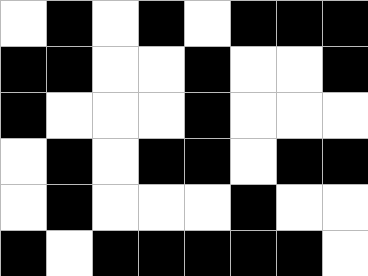[["white", "black", "white", "black", "white", "black", "black", "black"], ["black", "black", "white", "white", "black", "white", "white", "black"], ["black", "white", "white", "white", "black", "white", "white", "white"], ["white", "black", "white", "black", "black", "white", "black", "black"], ["white", "black", "white", "white", "white", "black", "white", "white"], ["black", "white", "black", "black", "black", "black", "black", "white"]]